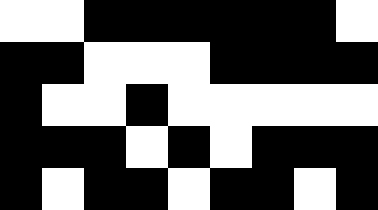[["white", "white", "black", "black", "black", "black", "black", "black", "white"], ["black", "black", "white", "white", "white", "black", "black", "black", "black"], ["black", "white", "white", "black", "white", "white", "white", "white", "white"], ["black", "black", "black", "white", "black", "white", "black", "black", "black"], ["black", "white", "black", "black", "white", "black", "black", "white", "black"]]